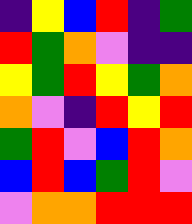[["indigo", "yellow", "blue", "red", "indigo", "green"], ["red", "green", "orange", "violet", "indigo", "indigo"], ["yellow", "green", "red", "yellow", "green", "orange"], ["orange", "violet", "indigo", "red", "yellow", "red"], ["green", "red", "violet", "blue", "red", "orange"], ["blue", "red", "blue", "green", "red", "violet"], ["violet", "orange", "orange", "red", "red", "red"]]